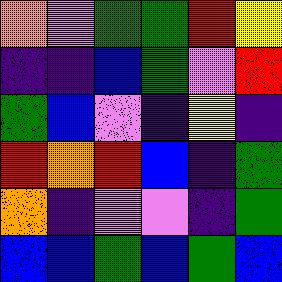[["orange", "violet", "green", "green", "red", "yellow"], ["indigo", "indigo", "blue", "green", "violet", "red"], ["green", "blue", "violet", "indigo", "yellow", "indigo"], ["red", "orange", "red", "blue", "indigo", "green"], ["orange", "indigo", "violet", "violet", "indigo", "green"], ["blue", "blue", "green", "blue", "green", "blue"]]